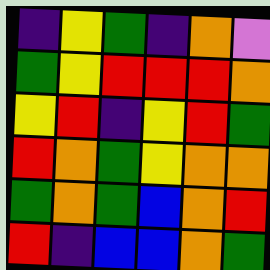[["indigo", "yellow", "green", "indigo", "orange", "violet"], ["green", "yellow", "red", "red", "red", "orange"], ["yellow", "red", "indigo", "yellow", "red", "green"], ["red", "orange", "green", "yellow", "orange", "orange"], ["green", "orange", "green", "blue", "orange", "red"], ["red", "indigo", "blue", "blue", "orange", "green"]]